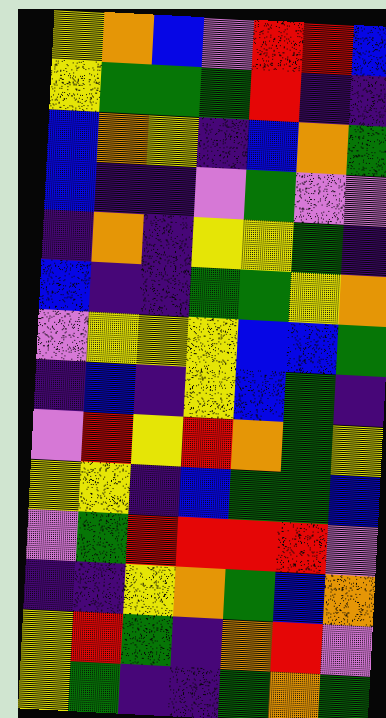[["yellow", "orange", "blue", "violet", "red", "red", "blue"], ["yellow", "green", "green", "green", "red", "indigo", "indigo"], ["blue", "orange", "yellow", "indigo", "blue", "orange", "green"], ["blue", "indigo", "indigo", "violet", "green", "violet", "violet"], ["indigo", "orange", "indigo", "yellow", "yellow", "green", "indigo"], ["blue", "indigo", "indigo", "green", "green", "yellow", "orange"], ["violet", "yellow", "yellow", "yellow", "blue", "blue", "green"], ["indigo", "blue", "indigo", "yellow", "blue", "green", "indigo"], ["violet", "red", "yellow", "red", "orange", "green", "yellow"], ["yellow", "yellow", "indigo", "blue", "green", "green", "blue"], ["violet", "green", "red", "red", "red", "red", "violet"], ["indigo", "indigo", "yellow", "orange", "green", "blue", "orange"], ["yellow", "red", "green", "indigo", "orange", "red", "violet"], ["yellow", "green", "indigo", "indigo", "green", "orange", "green"]]